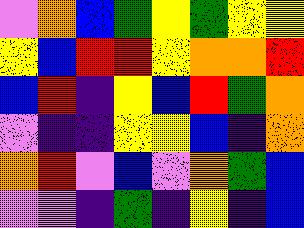[["violet", "orange", "blue", "green", "yellow", "green", "yellow", "yellow"], ["yellow", "blue", "red", "red", "yellow", "orange", "orange", "red"], ["blue", "red", "indigo", "yellow", "blue", "red", "green", "orange"], ["violet", "indigo", "indigo", "yellow", "yellow", "blue", "indigo", "orange"], ["orange", "red", "violet", "blue", "violet", "orange", "green", "blue"], ["violet", "violet", "indigo", "green", "indigo", "yellow", "indigo", "blue"]]